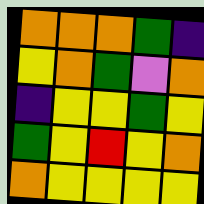[["orange", "orange", "orange", "green", "indigo"], ["yellow", "orange", "green", "violet", "orange"], ["indigo", "yellow", "yellow", "green", "yellow"], ["green", "yellow", "red", "yellow", "orange"], ["orange", "yellow", "yellow", "yellow", "yellow"]]